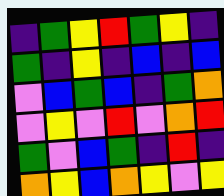[["indigo", "green", "yellow", "red", "green", "yellow", "indigo"], ["green", "indigo", "yellow", "indigo", "blue", "indigo", "blue"], ["violet", "blue", "green", "blue", "indigo", "green", "orange"], ["violet", "yellow", "violet", "red", "violet", "orange", "red"], ["green", "violet", "blue", "green", "indigo", "red", "indigo"], ["orange", "yellow", "blue", "orange", "yellow", "violet", "yellow"]]